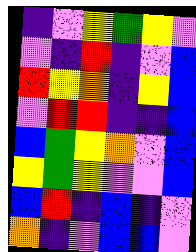[["indigo", "violet", "yellow", "green", "yellow", "violet"], ["violet", "indigo", "red", "indigo", "violet", "blue"], ["red", "yellow", "orange", "indigo", "yellow", "blue"], ["violet", "red", "red", "indigo", "indigo", "blue"], ["blue", "green", "yellow", "orange", "violet", "blue"], ["yellow", "green", "yellow", "violet", "violet", "blue"], ["blue", "red", "indigo", "blue", "indigo", "violet"], ["orange", "indigo", "violet", "blue", "blue", "violet"]]